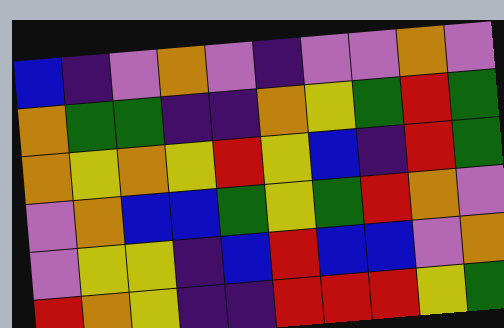[["blue", "indigo", "violet", "orange", "violet", "indigo", "violet", "violet", "orange", "violet"], ["orange", "green", "green", "indigo", "indigo", "orange", "yellow", "green", "red", "green"], ["orange", "yellow", "orange", "yellow", "red", "yellow", "blue", "indigo", "red", "green"], ["violet", "orange", "blue", "blue", "green", "yellow", "green", "red", "orange", "violet"], ["violet", "yellow", "yellow", "indigo", "blue", "red", "blue", "blue", "violet", "orange"], ["red", "orange", "yellow", "indigo", "indigo", "red", "red", "red", "yellow", "green"]]